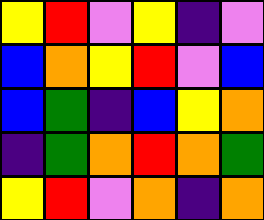[["yellow", "red", "violet", "yellow", "indigo", "violet"], ["blue", "orange", "yellow", "red", "violet", "blue"], ["blue", "green", "indigo", "blue", "yellow", "orange"], ["indigo", "green", "orange", "red", "orange", "green"], ["yellow", "red", "violet", "orange", "indigo", "orange"]]